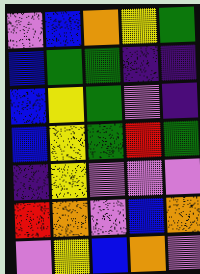[["violet", "blue", "orange", "yellow", "green"], ["blue", "green", "green", "indigo", "indigo"], ["blue", "yellow", "green", "violet", "indigo"], ["blue", "yellow", "green", "red", "green"], ["indigo", "yellow", "violet", "violet", "violet"], ["red", "orange", "violet", "blue", "orange"], ["violet", "yellow", "blue", "orange", "violet"]]